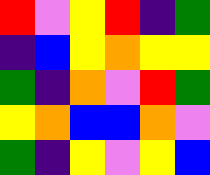[["red", "violet", "yellow", "red", "indigo", "green"], ["indigo", "blue", "yellow", "orange", "yellow", "yellow"], ["green", "indigo", "orange", "violet", "red", "green"], ["yellow", "orange", "blue", "blue", "orange", "violet"], ["green", "indigo", "yellow", "violet", "yellow", "blue"]]